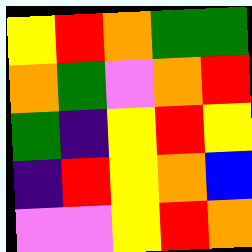[["yellow", "red", "orange", "green", "green"], ["orange", "green", "violet", "orange", "red"], ["green", "indigo", "yellow", "red", "yellow"], ["indigo", "red", "yellow", "orange", "blue"], ["violet", "violet", "yellow", "red", "orange"]]